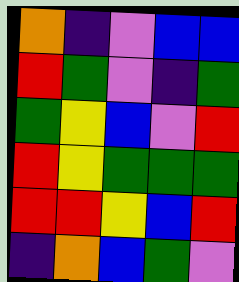[["orange", "indigo", "violet", "blue", "blue"], ["red", "green", "violet", "indigo", "green"], ["green", "yellow", "blue", "violet", "red"], ["red", "yellow", "green", "green", "green"], ["red", "red", "yellow", "blue", "red"], ["indigo", "orange", "blue", "green", "violet"]]